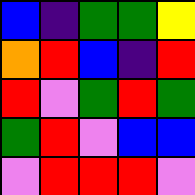[["blue", "indigo", "green", "green", "yellow"], ["orange", "red", "blue", "indigo", "red"], ["red", "violet", "green", "red", "green"], ["green", "red", "violet", "blue", "blue"], ["violet", "red", "red", "red", "violet"]]